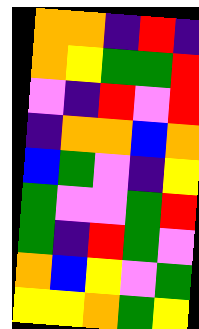[["orange", "orange", "indigo", "red", "indigo"], ["orange", "yellow", "green", "green", "red"], ["violet", "indigo", "red", "violet", "red"], ["indigo", "orange", "orange", "blue", "orange"], ["blue", "green", "violet", "indigo", "yellow"], ["green", "violet", "violet", "green", "red"], ["green", "indigo", "red", "green", "violet"], ["orange", "blue", "yellow", "violet", "green"], ["yellow", "yellow", "orange", "green", "yellow"]]